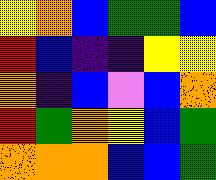[["yellow", "orange", "blue", "green", "green", "blue"], ["red", "blue", "indigo", "indigo", "yellow", "yellow"], ["orange", "indigo", "blue", "violet", "blue", "orange"], ["red", "green", "orange", "yellow", "blue", "green"], ["orange", "orange", "orange", "blue", "blue", "green"]]